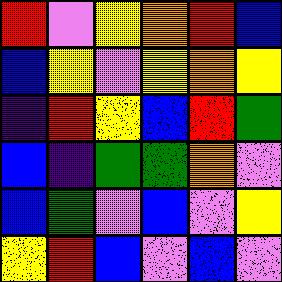[["red", "violet", "yellow", "orange", "red", "blue"], ["blue", "yellow", "violet", "yellow", "orange", "yellow"], ["indigo", "red", "yellow", "blue", "red", "green"], ["blue", "indigo", "green", "green", "orange", "violet"], ["blue", "green", "violet", "blue", "violet", "yellow"], ["yellow", "red", "blue", "violet", "blue", "violet"]]